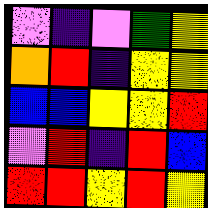[["violet", "indigo", "violet", "green", "yellow"], ["orange", "red", "indigo", "yellow", "yellow"], ["blue", "blue", "yellow", "yellow", "red"], ["violet", "red", "indigo", "red", "blue"], ["red", "red", "yellow", "red", "yellow"]]